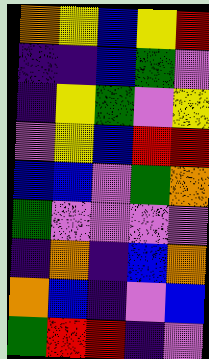[["orange", "yellow", "blue", "yellow", "red"], ["indigo", "indigo", "blue", "green", "violet"], ["indigo", "yellow", "green", "violet", "yellow"], ["violet", "yellow", "blue", "red", "red"], ["blue", "blue", "violet", "green", "orange"], ["green", "violet", "violet", "violet", "violet"], ["indigo", "orange", "indigo", "blue", "orange"], ["orange", "blue", "indigo", "violet", "blue"], ["green", "red", "red", "indigo", "violet"]]